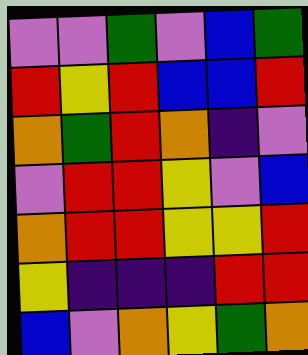[["violet", "violet", "green", "violet", "blue", "green"], ["red", "yellow", "red", "blue", "blue", "red"], ["orange", "green", "red", "orange", "indigo", "violet"], ["violet", "red", "red", "yellow", "violet", "blue"], ["orange", "red", "red", "yellow", "yellow", "red"], ["yellow", "indigo", "indigo", "indigo", "red", "red"], ["blue", "violet", "orange", "yellow", "green", "orange"]]